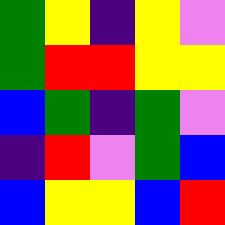[["green", "yellow", "indigo", "yellow", "violet"], ["green", "red", "red", "yellow", "yellow"], ["blue", "green", "indigo", "green", "violet"], ["indigo", "red", "violet", "green", "blue"], ["blue", "yellow", "yellow", "blue", "red"]]